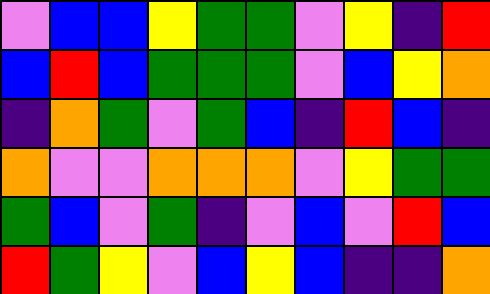[["violet", "blue", "blue", "yellow", "green", "green", "violet", "yellow", "indigo", "red"], ["blue", "red", "blue", "green", "green", "green", "violet", "blue", "yellow", "orange"], ["indigo", "orange", "green", "violet", "green", "blue", "indigo", "red", "blue", "indigo"], ["orange", "violet", "violet", "orange", "orange", "orange", "violet", "yellow", "green", "green"], ["green", "blue", "violet", "green", "indigo", "violet", "blue", "violet", "red", "blue"], ["red", "green", "yellow", "violet", "blue", "yellow", "blue", "indigo", "indigo", "orange"]]